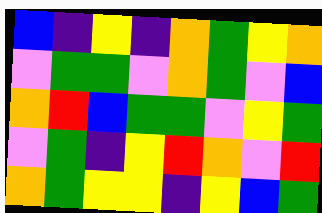[["blue", "indigo", "yellow", "indigo", "orange", "green", "yellow", "orange"], ["violet", "green", "green", "violet", "orange", "green", "violet", "blue"], ["orange", "red", "blue", "green", "green", "violet", "yellow", "green"], ["violet", "green", "indigo", "yellow", "red", "orange", "violet", "red"], ["orange", "green", "yellow", "yellow", "indigo", "yellow", "blue", "green"]]